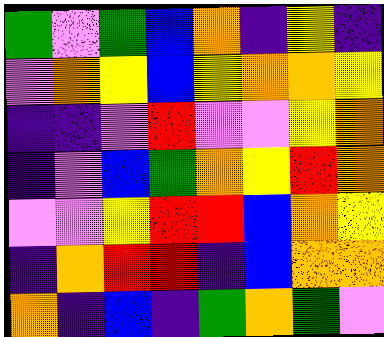[["green", "violet", "green", "blue", "orange", "indigo", "yellow", "indigo"], ["violet", "orange", "yellow", "blue", "yellow", "orange", "orange", "yellow"], ["indigo", "indigo", "violet", "red", "violet", "violet", "yellow", "orange"], ["indigo", "violet", "blue", "green", "orange", "yellow", "red", "orange"], ["violet", "violet", "yellow", "red", "red", "blue", "orange", "yellow"], ["indigo", "orange", "red", "red", "indigo", "blue", "orange", "orange"], ["orange", "indigo", "blue", "indigo", "green", "orange", "green", "violet"]]